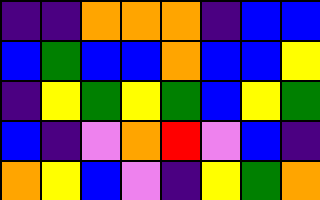[["indigo", "indigo", "orange", "orange", "orange", "indigo", "blue", "blue"], ["blue", "green", "blue", "blue", "orange", "blue", "blue", "yellow"], ["indigo", "yellow", "green", "yellow", "green", "blue", "yellow", "green"], ["blue", "indigo", "violet", "orange", "red", "violet", "blue", "indigo"], ["orange", "yellow", "blue", "violet", "indigo", "yellow", "green", "orange"]]